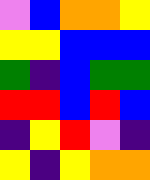[["violet", "blue", "orange", "orange", "yellow"], ["yellow", "yellow", "blue", "blue", "blue"], ["green", "indigo", "blue", "green", "green"], ["red", "red", "blue", "red", "blue"], ["indigo", "yellow", "red", "violet", "indigo"], ["yellow", "indigo", "yellow", "orange", "orange"]]